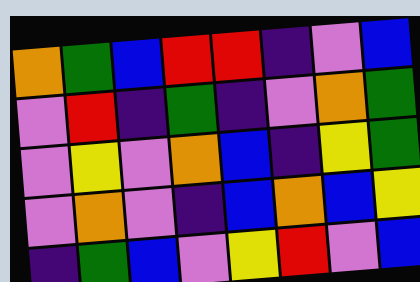[["orange", "green", "blue", "red", "red", "indigo", "violet", "blue"], ["violet", "red", "indigo", "green", "indigo", "violet", "orange", "green"], ["violet", "yellow", "violet", "orange", "blue", "indigo", "yellow", "green"], ["violet", "orange", "violet", "indigo", "blue", "orange", "blue", "yellow"], ["indigo", "green", "blue", "violet", "yellow", "red", "violet", "blue"]]